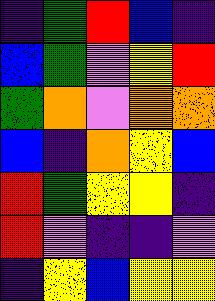[["indigo", "green", "red", "blue", "indigo"], ["blue", "green", "violet", "yellow", "red"], ["green", "orange", "violet", "orange", "orange"], ["blue", "indigo", "orange", "yellow", "blue"], ["red", "green", "yellow", "yellow", "indigo"], ["red", "violet", "indigo", "indigo", "violet"], ["indigo", "yellow", "blue", "yellow", "yellow"]]